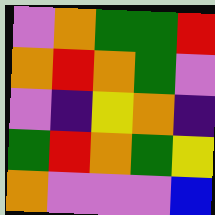[["violet", "orange", "green", "green", "red"], ["orange", "red", "orange", "green", "violet"], ["violet", "indigo", "yellow", "orange", "indigo"], ["green", "red", "orange", "green", "yellow"], ["orange", "violet", "violet", "violet", "blue"]]